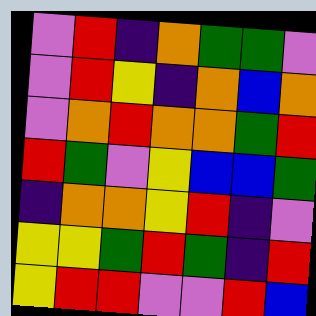[["violet", "red", "indigo", "orange", "green", "green", "violet"], ["violet", "red", "yellow", "indigo", "orange", "blue", "orange"], ["violet", "orange", "red", "orange", "orange", "green", "red"], ["red", "green", "violet", "yellow", "blue", "blue", "green"], ["indigo", "orange", "orange", "yellow", "red", "indigo", "violet"], ["yellow", "yellow", "green", "red", "green", "indigo", "red"], ["yellow", "red", "red", "violet", "violet", "red", "blue"]]